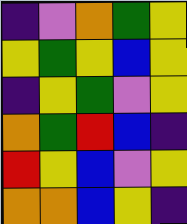[["indigo", "violet", "orange", "green", "yellow"], ["yellow", "green", "yellow", "blue", "yellow"], ["indigo", "yellow", "green", "violet", "yellow"], ["orange", "green", "red", "blue", "indigo"], ["red", "yellow", "blue", "violet", "yellow"], ["orange", "orange", "blue", "yellow", "indigo"]]